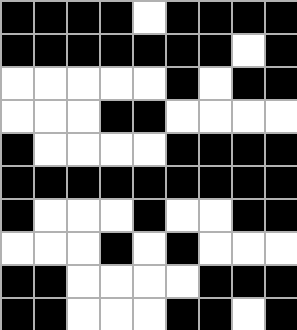[["black", "black", "black", "black", "white", "black", "black", "black", "black"], ["black", "black", "black", "black", "black", "black", "black", "white", "black"], ["white", "white", "white", "white", "white", "black", "white", "black", "black"], ["white", "white", "white", "black", "black", "white", "white", "white", "white"], ["black", "white", "white", "white", "white", "black", "black", "black", "black"], ["black", "black", "black", "black", "black", "black", "black", "black", "black"], ["black", "white", "white", "white", "black", "white", "white", "black", "black"], ["white", "white", "white", "black", "white", "black", "white", "white", "white"], ["black", "black", "white", "white", "white", "white", "black", "black", "black"], ["black", "black", "white", "white", "white", "black", "black", "white", "black"]]